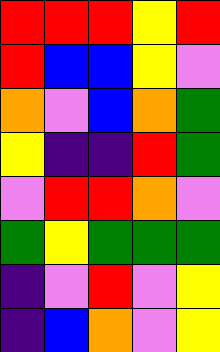[["red", "red", "red", "yellow", "red"], ["red", "blue", "blue", "yellow", "violet"], ["orange", "violet", "blue", "orange", "green"], ["yellow", "indigo", "indigo", "red", "green"], ["violet", "red", "red", "orange", "violet"], ["green", "yellow", "green", "green", "green"], ["indigo", "violet", "red", "violet", "yellow"], ["indigo", "blue", "orange", "violet", "yellow"]]